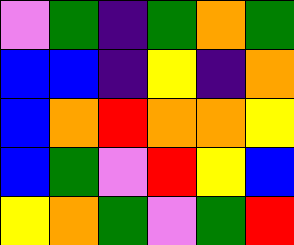[["violet", "green", "indigo", "green", "orange", "green"], ["blue", "blue", "indigo", "yellow", "indigo", "orange"], ["blue", "orange", "red", "orange", "orange", "yellow"], ["blue", "green", "violet", "red", "yellow", "blue"], ["yellow", "orange", "green", "violet", "green", "red"]]